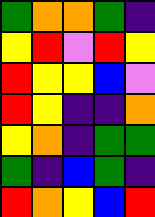[["green", "orange", "orange", "green", "indigo"], ["yellow", "red", "violet", "red", "yellow"], ["red", "yellow", "yellow", "blue", "violet"], ["red", "yellow", "indigo", "indigo", "orange"], ["yellow", "orange", "indigo", "green", "green"], ["green", "indigo", "blue", "green", "indigo"], ["red", "orange", "yellow", "blue", "red"]]